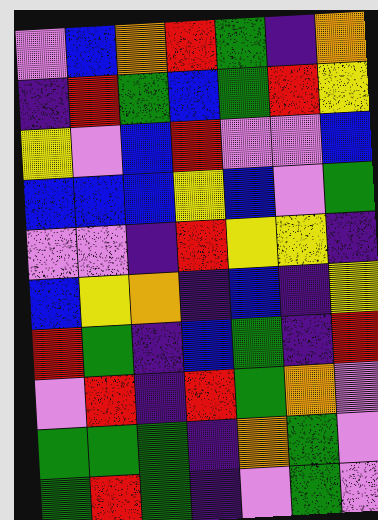[["violet", "blue", "orange", "red", "green", "indigo", "orange"], ["indigo", "red", "green", "blue", "green", "red", "yellow"], ["yellow", "violet", "blue", "red", "violet", "violet", "blue"], ["blue", "blue", "blue", "yellow", "blue", "violet", "green"], ["violet", "violet", "indigo", "red", "yellow", "yellow", "indigo"], ["blue", "yellow", "orange", "indigo", "blue", "indigo", "yellow"], ["red", "green", "indigo", "blue", "green", "indigo", "red"], ["violet", "red", "indigo", "red", "green", "orange", "violet"], ["green", "green", "green", "indigo", "orange", "green", "violet"], ["green", "red", "green", "indigo", "violet", "green", "violet"]]